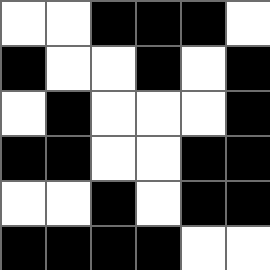[["white", "white", "black", "black", "black", "white"], ["black", "white", "white", "black", "white", "black"], ["white", "black", "white", "white", "white", "black"], ["black", "black", "white", "white", "black", "black"], ["white", "white", "black", "white", "black", "black"], ["black", "black", "black", "black", "white", "white"]]